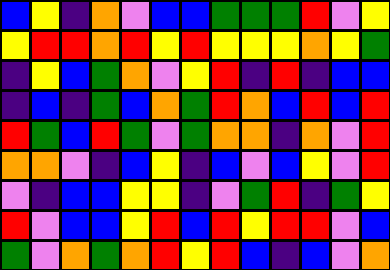[["blue", "yellow", "indigo", "orange", "violet", "blue", "blue", "green", "green", "green", "red", "violet", "yellow"], ["yellow", "red", "red", "orange", "red", "yellow", "red", "yellow", "yellow", "yellow", "orange", "yellow", "green"], ["indigo", "yellow", "blue", "green", "orange", "violet", "yellow", "red", "indigo", "red", "indigo", "blue", "blue"], ["indigo", "blue", "indigo", "green", "blue", "orange", "green", "red", "orange", "blue", "red", "blue", "red"], ["red", "green", "blue", "red", "green", "violet", "green", "orange", "orange", "indigo", "orange", "violet", "red"], ["orange", "orange", "violet", "indigo", "blue", "yellow", "indigo", "blue", "violet", "blue", "yellow", "violet", "red"], ["violet", "indigo", "blue", "blue", "yellow", "yellow", "indigo", "violet", "green", "red", "indigo", "green", "yellow"], ["red", "violet", "blue", "blue", "yellow", "red", "blue", "red", "yellow", "red", "red", "violet", "blue"], ["green", "violet", "orange", "green", "orange", "red", "yellow", "red", "blue", "indigo", "blue", "violet", "orange"]]